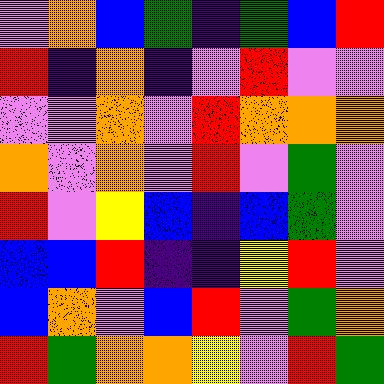[["violet", "orange", "blue", "green", "indigo", "green", "blue", "red"], ["red", "indigo", "orange", "indigo", "violet", "red", "violet", "violet"], ["violet", "violet", "orange", "violet", "red", "orange", "orange", "orange"], ["orange", "violet", "orange", "violet", "red", "violet", "green", "violet"], ["red", "violet", "yellow", "blue", "indigo", "blue", "green", "violet"], ["blue", "blue", "red", "indigo", "indigo", "yellow", "red", "violet"], ["blue", "orange", "violet", "blue", "red", "violet", "green", "orange"], ["red", "green", "orange", "orange", "yellow", "violet", "red", "green"]]